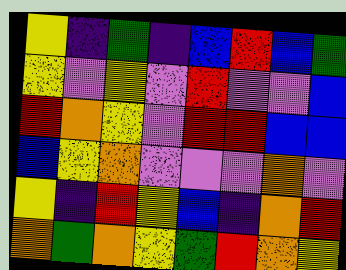[["yellow", "indigo", "green", "indigo", "blue", "red", "blue", "green"], ["yellow", "violet", "yellow", "violet", "red", "violet", "violet", "blue"], ["red", "orange", "yellow", "violet", "red", "red", "blue", "blue"], ["blue", "yellow", "orange", "violet", "violet", "violet", "orange", "violet"], ["yellow", "indigo", "red", "yellow", "blue", "indigo", "orange", "red"], ["orange", "green", "orange", "yellow", "green", "red", "orange", "yellow"]]